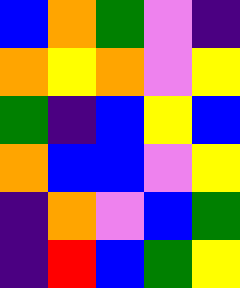[["blue", "orange", "green", "violet", "indigo"], ["orange", "yellow", "orange", "violet", "yellow"], ["green", "indigo", "blue", "yellow", "blue"], ["orange", "blue", "blue", "violet", "yellow"], ["indigo", "orange", "violet", "blue", "green"], ["indigo", "red", "blue", "green", "yellow"]]